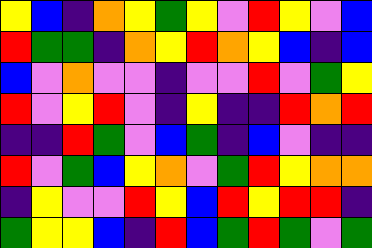[["yellow", "blue", "indigo", "orange", "yellow", "green", "yellow", "violet", "red", "yellow", "violet", "blue"], ["red", "green", "green", "indigo", "orange", "yellow", "red", "orange", "yellow", "blue", "indigo", "blue"], ["blue", "violet", "orange", "violet", "violet", "indigo", "violet", "violet", "red", "violet", "green", "yellow"], ["red", "violet", "yellow", "red", "violet", "indigo", "yellow", "indigo", "indigo", "red", "orange", "red"], ["indigo", "indigo", "red", "green", "violet", "blue", "green", "indigo", "blue", "violet", "indigo", "indigo"], ["red", "violet", "green", "blue", "yellow", "orange", "violet", "green", "red", "yellow", "orange", "orange"], ["indigo", "yellow", "violet", "violet", "red", "yellow", "blue", "red", "yellow", "red", "red", "indigo"], ["green", "yellow", "yellow", "blue", "indigo", "red", "blue", "green", "red", "green", "violet", "green"]]